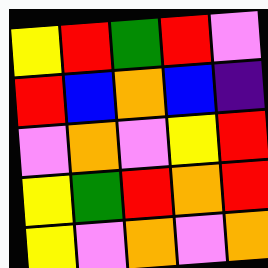[["yellow", "red", "green", "red", "violet"], ["red", "blue", "orange", "blue", "indigo"], ["violet", "orange", "violet", "yellow", "red"], ["yellow", "green", "red", "orange", "red"], ["yellow", "violet", "orange", "violet", "orange"]]